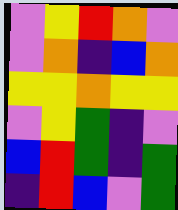[["violet", "yellow", "red", "orange", "violet"], ["violet", "orange", "indigo", "blue", "orange"], ["yellow", "yellow", "orange", "yellow", "yellow"], ["violet", "yellow", "green", "indigo", "violet"], ["blue", "red", "green", "indigo", "green"], ["indigo", "red", "blue", "violet", "green"]]